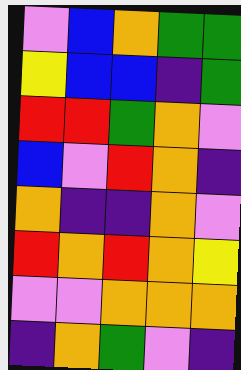[["violet", "blue", "orange", "green", "green"], ["yellow", "blue", "blue", "indigo", "green"], ["red", "red", "green", "orange", "violet"], ["blue", "violet", "red", "orange", "indigo"], ["orange", "indigo", "indigo", "orange", "violet"], ["red", "orange", "red", "orange", "yellow"], ["violet", "violet", "orange", "orange", "orange"], ["indigo", "orange", "green", "violet", "indigo"]]